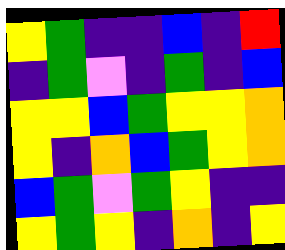[["yellow", "green", "indigo", "indigo", "blue", "indigo", "red"], ["indigo", "green", "violet", "indigo", "green", "indigo", "blue"], ["yellow", "yellow", "blue", "green", "yellow", "yellow", "orange"], ["yellow", "indigo", "orange", "blue", "green", "yellow", "orange"], ["blue", "green", "violet", "green", "yellow", "indigo", "indigo"], ["yellow", "green", "yellow", "indigo", "orange", "indigo", "yellow"]]